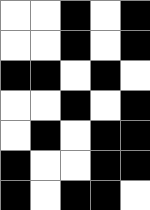[["white", "white", "black", "white", "black"], ["white", "white", "black", "white", "black"], ["black", "black", "white", "black", "white"], ["white", "white", "black", "white", "black"], ["white", "black", "white", "black", "black"], ["black", "white", "white", "black", "black"], ["black", "white", "black", "black", "white"]]